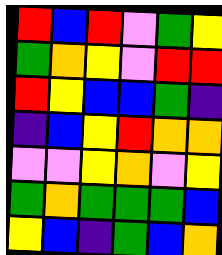[["red", "blue", "red", "violet", "green", "yellow"], ["green", "orange", "yellow", "violet", "red", "red"], ["red", "yellow", "blue", "blue", "green", "indigo"], ["indigo", "blue", "yellow", "red", "orange", "orange"], ["violet", "violet", "yellow", "orange", "violet", "yellow"], ["green", "orange", "green", "green", "green", "blue"], ["yellow", "blue", "indigo", "green", "blue", "orange"]]